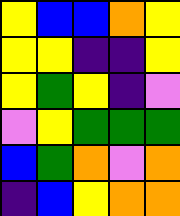[["yellow", "blue", "blue", "orange", "yellow"], ["yellow", "yellow", "indigo", "indigo", "yellow"], ["yellow", "green", "yellow", "indigo", "violet"], ["violet", "yellow", "green", "green", "green"], ["blue", "green", "orange", "violet", "orange"], ["indigo", "blue", "yellow", "orange", "orange"]]